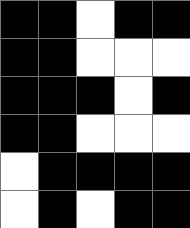[["black", "black", "white", "black", "black"], ["black", "black", "white", "white", "white"], ["black", "black", "black", "white", "black"], ["black", "black", "white", "white", "white"], ["white", "black", "black", "black", "black"], ["white", "black", "white", "black", "black"]]